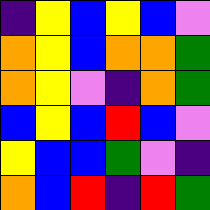[["indigo", "yellow", "blue", "yellow", "blue", "violet"], ["orange", "yellow", "blue", "orange", "orange", "green"], ["orange", "yellow", "violet", "indigo", "orange", "green"], ["blue", "yellow", "blue", "red", "blue", "violet"], ["yellow", "blue", "blue", "green", "violet", "indigo"], ["orange", "blue", "red", "indigo", "red", "green"]]